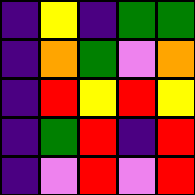[["indigo", "yellow", "indigo", "green", "green"], ["indigo", "orange", "green", "violet", "orange"], ["indigo", "red", "yellow", "red", "yellow"], ["indigo", "green", "red", "indigo", "red"], ["indigo", "violet", "red", "violet", "red"]]